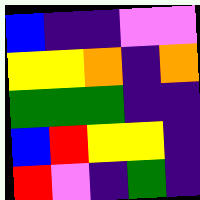[["blue", "indigo", "indigo", "violet", "violet"], ["yellow", "yellow", "orange", "indigo", "orange"], ["green", "green", "green", "indigo", "indigo"], ["blue", "red", "yellow", "yellow", "indigo"], ["red", "violet", "indigo", "green", "indigo"]]